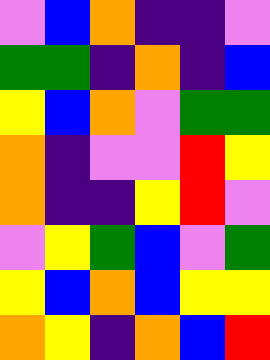[["violet", "blue", "orange", "indigo", "indigo", "violet"], ["green", "green", "indigo", "orange", "indigo", "blue"], ["yellow", "blue", "orange", "violet", "green", "green"], ["orange", "indigo", "violet", "violet", "red", "yellow"], ["orange", "indigo", "indigo", "yellow", "red", "violet"], ["violet", "yellow", "green", "blue", "violet", "green"], ["yellow", "blue", "orange", "blue", "yellow", "yellow"], ["orange", "yellow", "indigo", "orange", "blue", "red"]]